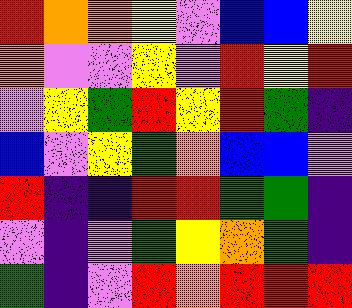[["red", "orange", "orange", "yellow", "violet", "blue", "blue", "yellow"], ["orange", "violet", "violet", "yellow", "violet", "red", "yellow", "red"], ["violet", "yellow", "green", "red", "yellow", "red", "green", "indigo"], ["blue", "violet", "yellow", "green", "orange", "blue", "blue", "violet"], ["red", "indigo", "indigo", "red", "red", "green", "green", "indigo"], ["violet", "indigo", "violet", "green", "yellow", "orange", "green", "indigo"], ["green", "indigo", "violet", "red", "orange", "red", "red", "red"]]